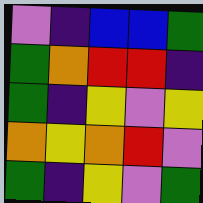[["violet", "indigo", "blue", "blue", "green"], ["green", "orange", "red", "red", "indigo"], ["green", "indigo", "yellow", "violet", "yellow"], ["orange", "yellow", "orange", "red", "violet"], ["green", "indigo", "yellow", "violet", "green"]]